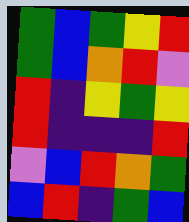[["green", "blue", "green", "yellow", "red"], ["green", "blue", "orange", "red", "violet"], ["red", "indigo", "yellow", "green", "yellow"], ["red", "indigo", "indigo", "indigo", "red"], ["violet", "blue", "red", "orange", "green"], ["blue", "red", "indigo", "green", "blue"]]